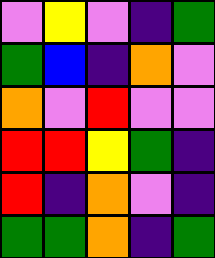[["violet", "yellow", "violet", "indigo", "green"], ["green", "blue", "indigo", "orange", "violet"], ["orange", "violet", "red", "violet", "violet"], ["red", "red", "yellow", "green", "indigo"], ["red", "indigo", "orange", "violet", "indigo"], ["green", "green", "orange", "indigo", "green"]]